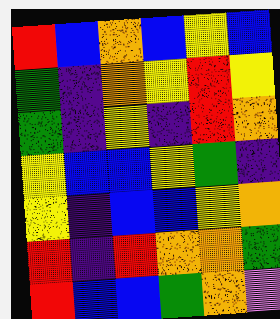[["red", "blue", "orange", "blue", "yellow", "blue"], ["green", "indigo", "orange", "yellow", "red", "yellow"], ["green", "indigo", "yellow", "indigo", "red", "orange"], ["yellow", "blue", "blue", "yellow", "green", "indigo"], ["yellow", "indigo", "blue", "blue", "yellow", "orange"], ["red", "indigo", "red", "orange", "orange", "green"], ["red", "blue", "blue", "green", "orange", "violet"]]